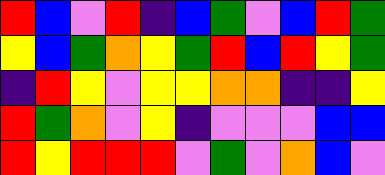[["red", "blue", "violet", "red", "indigo", "blue", "green", "violet", "blue", "red", "green"], ["yellow", "blue", "green", "orange", "yellow", "green", "red", "blue", "red", "yellow", "green"], ["indigo", "red", "yellow", "violet", "yellow", "yellow", "orange", "orange", "indigo", "indigo", "yellow"], ["red", "green", "orange", "violet", "yellow", "indigo", "violet", "violet", "violet", "blue", "blue"], ["red", "yellow", "red", "red", "red", "violet", "green", "violet", "orange", "blue", "violet"]]